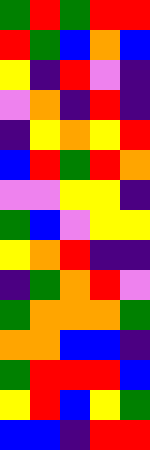[["green", "red", "green", "red", "red"], ["red", "green", "blue", "orange", "blue"], ["yellow", "indigo", "red", "violet", "indigo"], ["violet", "orange", "indigo", "red", "indigo"], ["indigo", "yellow", "orange", "yellow", "red"], ["blue", "red", "green", "red", "orange"], ["violet", "violet", "yellow", "yellow", "indigo"], ["green", "blue", "violet", "yellow", "yellow"], ["yellow", "orange", "red", "indigo", "indigo"], ["indigo", "green", "orange", "red", "violet"], ["green", "orange", "orange", "orange", "green"], ["orange", "orange", "blue", "blue", "indigo"], ["green", "red", "red", "red", "blue"], ["yellow", "red", "blue", "yellow", "green"], ["blue", "blue", "indigo", "red", "red"]]